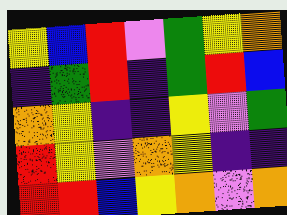[["yellow", "blue", "red", "violet", "green", "yellow", "orange"], ["indigo", "green", "red", "indigo", "green", "red", "blue"], ["orange", "yellow", "indigo", "indigo", "yellow", "violet", "green"], ["red", "yellow", "violet", "orange", "yellow", "indigo", "indigo"], ["red", "red", "blue", "yellow", "orange", "violet", "orange"]]